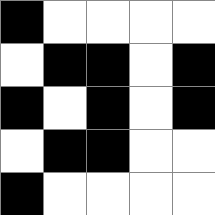[["black", "white", "white", "white", "white"], ["white", "black", "black", "white", "black"], ["black", "white", "black", "white", "black"], ["white", "black", "black", "white", "white"], ["black", "white", "white", "white", "white"]]